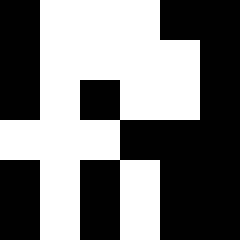[["black", "white", "white", "white", "black", "black"], ["black", "white", "white", "white", "white", "black"], ["black", "white", "black", "white", "white", "black"], ["white", "white", "white", "black", "black", "black"], ["black", "white", "black", "white", "black", "black"], ["black", "white", "black", "white", "black", "black"]]